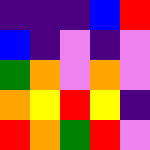[["indigo", "indigo", "indigo", "blue", "red"], ["blue", "indigo", "violet", "indigo", "violet"], ["green", "orange", "violet", "orange", "violet"], ["orange", "yellow", "red", "yellow", "indigo"], ["red", "orange", "green", "red", "violet"]]